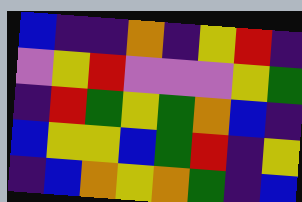[["blue", "indigo", "indigo", "orange", "indigo", "yellow", "red", "indigo"], ["violet", "yellow", "red", "violet", "violet", "violet", "yellow", "green"], ["indigo", "red", "green", "yellow", "green", "orange", "blue", "indigo"], ["blue", "yellow", "yellow", "blue", "green", "red", "indigo", "yellow"], ["indigo", "blue", "orange", "yellow", "orange", "green", "indigo", "blue"]]